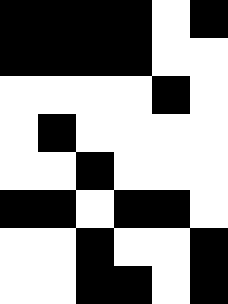[["black", "black", "black", "black", "white", "black"], ["black", "black", "black", "black", "white", "white"], ["white", "white", "white", "white", "black", "white"], ["white", "black", "white", "white", "white", "white"], ["white", "white", "black", "white", "white", "white"], ["black", "black", "white", "black", "black", "white"], ["white", "white", "black", "white", "white", "black"], ["white", "white", "black", "black", "white", "black"]]